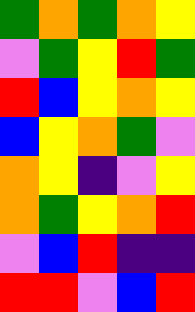[["green", "orange", "green", "orange", "yellow"], ["violet", "green", "yellow", "red", "green"], ["red", "blue", "yellow", "orange", "yellow"], ["blue", "yellow", "orange", "green", "violet"], ["orange", "yellow", "indigo", "violet", "yellow"], ["orange", "green", "yellow", "orange", "red"], ["violet", "blue", "red", "indigo", "indigo"], ["red", "red", "violet", "blue", "red"]]